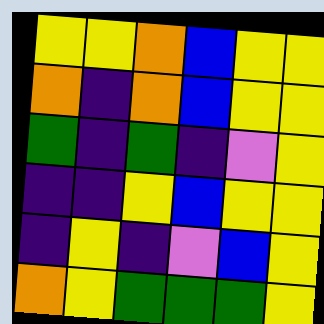[["yellow", "yellow", "orange", "blue", "yellow", "yellow"], ["orange", "indigo", "orange", "blue", "yellow", "yellow"], ["green", "indigo", "green", "indigo", "violet", "yellow"], ["indigo", "indigo", "yellow", "blue", "yellow", "yellow"], ["indigo", "yellow", "indigo", "violet", "blue", "yellow"], ["orange", "yellow", "green", "green", "green", "yellow"]]